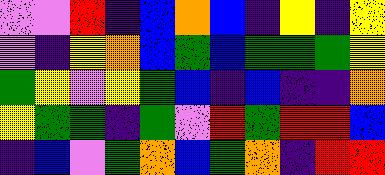[["violet", "violet", "red", "indigo", "blue", "orange", "blue", "indigo", "yellow", "indigo", "yellow"], ["violet", "indigo", "yellow", "orange", "blue", "green", "blue", "green", "green", "green", "yellow"], ["green", "yellow", "violet", "yellow", "green", "blue", "indigo", "blue", "indigo", "indigo", "orange"], ["yellow", "green", "green", "indigo", "green", "violet", "red", "green", "red", "red", "blue"], ["indigo", "blue", "violet", "green", "orange", "blue", "green", "orange", "indigo", "red", "red"]]